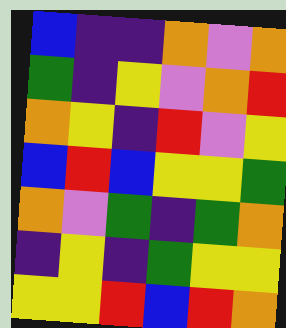[["blue", "indigo", "indigo", "orange", "violet", "orange"], ["green", "indigo", "yellow", "violet", "orange", "red"], ["orange", "yellow", "indigo", "red", "violet", "yellow"], ["blue", "red", "blue", "yellow", "yellow", "green"], ["orange", "violet", "green", "indigo", "green", "orange"], ["indigo", "yellow", "indigo", "green", "yellow", "yellow"], ["yellow", "yellow", "red", "blue", "red", "orange"]]